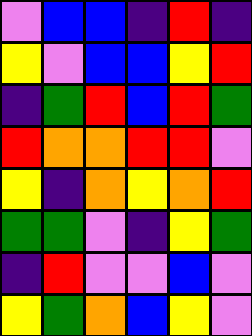[["violet", "blue", "blue", "indigo", "red", "indigo"], ["yellow", "violet", "blue", "blue", "yellow", "red"], ["indigo", "green", "red", "blue", "red", "green"], ["red", "orange", "orange", "red", "red", "violet"], ["yellow", "indigo", "orange", "yellow", "orange", "red"], ["green", "green", "violet", "indigo", "yellow", "green"], ["indigo", "red", "violet", "violet", "blue", "violet"], ["yellow", "green", "orange", "blue", "yellow", "violet"]]